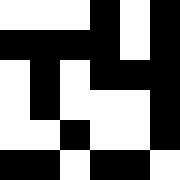[["white", "white", "white", "black", "white", "black"], ["black", "black", "black", "black", "white", "black"], ["white", "black", "white", "black", "black", "black"], ["white", "black", "white", "white", "white", "black"], ["white", "white", "black", "white", "white", "black"], ["black", "black", "white", "black", "black", "white"]]